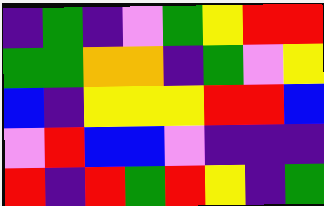[["indigo", "green", "indigo", "violet", "green", "yellow", "red", "red"], ["green", "green", "orange", "orange", "indigo", "green", "violet", "yellow"], ["blue", "indigo", "yellow", "yellow", "yellow", "red", "red", "blue"], ["violet", "red", "blue", "blue", "violet", "indigo", "indigo", "indigo"], ["red", "indigo", "red", "green", "red", "yellow", "indigo", "green"]]